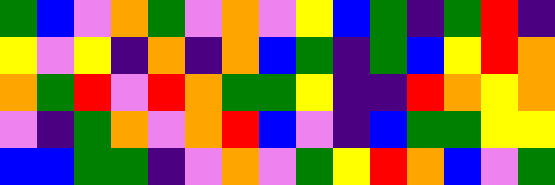[["green", "blue", "violet", "orange", "green", "violet", "orange", "violet", "yellow", "blue", "green", "indigo", "green", "red", "indigo"], ["yellow", "violet", "yellow", "indigo", "orange", "indigo", "orange", "blue", "green", "indigo", "green", "blue", "yellow", "red", "orange"], ["orange", "green", "red", "violet", "red", "orange", "green", "green", "yellow", "indigo", "indigo", "red", "orange", "yellow", "orange"], ["violet", "indigo", "green", "orange", "violet", "orange", "red", "blue", "violet", "indigo", "blue", "green", "green", "yellow", "yellow"], ["blue", "blue", "green", "green", "indigo", "violet", "orange", "violet", "green", "yellow", "red", "orange", "blue", "violet", "green"]]